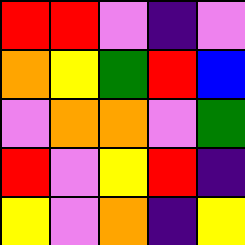[["red", "red", "violet", "indigo", "violet"], ["orange", "yellow", "green", "red", "blue"], ["violet", "orange", "orange", "violet", "green"], ["red", "violet", "yellow", "red", "indigo"], ["yellow", "violet", "orange", "indigo", "yellow"]]